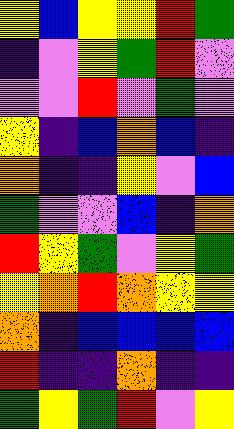[["yellow", "blue", "yellow", "yellow", "red", "green"], ["indigo", "violet", "yellow", "green", "red", "violet"], ["violet", "violet", "red", "violet", "green", "violet"], ["yellow", "indigo", "blue", "orange", "blue", "indigo"], ["orange", "indigo", "indigo", "yellow", "violet", "blue"], ["green", "violet", "violet", "blue", "indigo", "orange"], ["red", "yellow", "green", "violet", "yellow", "green"], ["yellow", "orange", "red", "orange", "yellow", "yellow"], ["orange", "indigo", "blue", "blue", "blue", "blue"], ["red", "indigo", "indigo", "orange", "indigo", "indigo"], ["green", "yellow", "green", "red", "violet", "yellow"]]